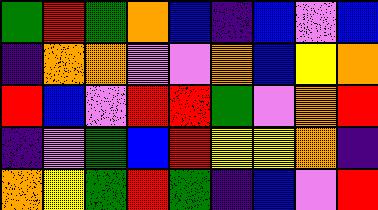[["green", "red", "green", "orange", "blue", "indigo", "blue", "violet", "blue"], ["indigo", "orange", "orange", "violet", "violet", "orange", "blue", "yellow", "orange"], ["red", "blue", "violet", "red", "red", "green", "violet", "orange", "red"], ["indigo", "violet", "green", "blue", "red", "yellow", "yellow", "orange", "indigo"], ["orange", "yellow", "green", "red", "green", "indigo", "blue", "violet", "red"]]